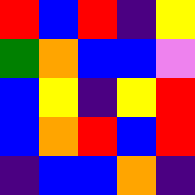[["red", "blue", "red", "indigo", "yellow"], ["green", "orange", "blue", "blue", "violet"], ["blue", "yellow", "indigo", "yellow", "red"], ["blue", "orange", "red", "blue", "red"], ["indigo", "blue", "blue", "orange", "indigo"]]